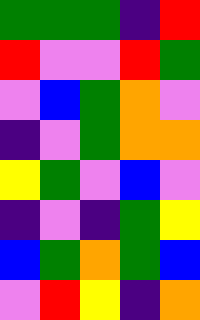[["green", "green", "green", "indigo", "red"], ["red", "violet", "violet", "red", "green"], ["violet", "blue", "green", "orange", "violet"], ["indigo", "violet", "green", "orange", "orange"], ["yellow", "green", "violet", "blue", "violet"], ["indigo", "violet", "indigo", "green", "yellow"], ["blue", "green", "orange", "green", "blue"], ["violet", "red", "yellow", "indigo", "orange"]]